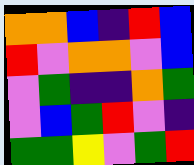[["orange", "orange", "blue", "indigo", "red", "blue"], ["red", "violet", "orange", "orange", "violet", "blue"], ["violet", "green", "indigo", "indigo", "orange", "green"], ["violet", "blue", "green", "red", "violet", "indigo"], ["green", "green", "yellow", "violet", "green", "red"]]